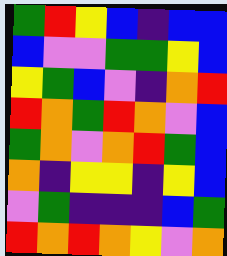[["green", "red", "yellow", "blue", "indigo", "blue", "blue"], ["blue", "violet", "violet", "green", "green", "yellow", "blue"], ["yellow", "green", "blue", "violet", "indigo", "orange", "red"], ["red", "orange", "green", "red", "orange", "violet", "blue"], ["green", "orange", "violet", "orange", "red", "green", "blue"], ["orange", "indigo", "yellow", "yellow", "indigo", "yellow", "blue"], ["violet", "green", "indigo", "indigo", "indigo", "blue", "green"], ["red", "orange", "red", "orange", "yellow", "violet", "orange"]]